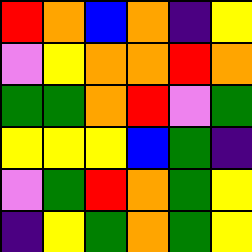[["red", "orange", "blue", "orange", "indigo", "yellow"], ["violet", "yellow", "orange", "orange", "red", "orange"], ["green", "green", "orange", "red", "violet", "green"], ["yellow", "yellow", "yellow", "blue", "green", "indigo"], ["violet", "green", "red", "orange", "green", "yellow"], ["indigo", "yellow", "green", "orange", "green", "yellow"]]